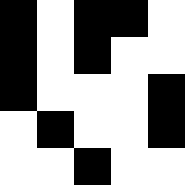[["black", "white", "black", "black", "white"], ["black", "white", "black", "white", "white"], ["black", "white", "white", "white", "black"], ["white", "black", "white", "white", "black"], ["white", "white", "black", "white", "white"]]